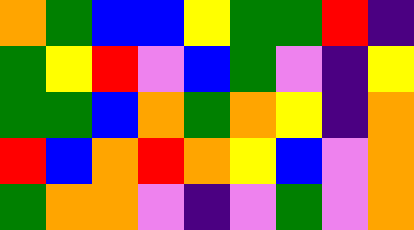[["orange", "green", "blue", "blue", "yellow", "green", "green", "red", "indigo"], ["green", "yellow", "red", "violet", "blue", "green", "violet", "indigo", "yellow"], ["green", "green", "blue", "orange", "green", "orange", "yellow", "indigo", "orange"], ["red", "blue", "orange", "red", "orange", "yellow", "blue", "violet", "orange"], ["green", "orange", "orange", "violet", "indigo", "violet", "green", "violet", "orange"]]